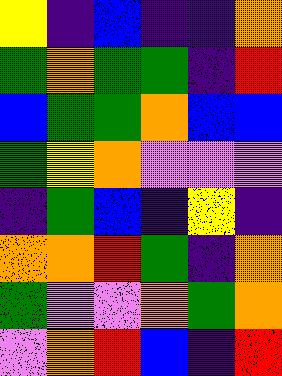[["yellow", "indigo", "blue", "indigo", "indigo", "orange"], ["green", "orange", "green", "green", "indigo", "red"], ["blue", "green", "green", "orange", "blue", "blue"], ["green", "yellow", "orange", "violet", "violet", "violet"], ["indigo", "green", "blue", "indigo", "yellow", "indigo"], ["orange", "orange", "red", "green", "indigo", "orange"], ["green", "violet", "violet", "orange", "green", "orange"], ["violet", "orange", "red", "blue", "indigo", "red"]]